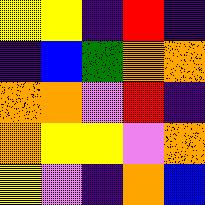[["yellow", "yellow", "indigo", "red", "indigo"], ["indigo", "blue", "green", "orange", "orange"], ["orange", "orange", "violet", "red", "indigo"], ["orange", "yellow", "yellow", "violet", "orange"], ["yellow", "violet", "indigo", "orange", "blue"]]